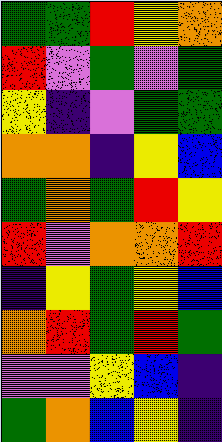[["green", "green", "red", "yellow", "orange"], ["red", "violet", "green", "violet", "green"], ["yellow", "indigo", "violet", "green", "green"], ["orange", "orange", "indigo", "yellow", "blue"], ["green", "orange", "green", "red", "yellow"], ["red", "violet", "orange", "orange", "red"], ["indigo", "yellow", "green", "yellow", "blue"], ["orange", "red", "green", "red", "green"], ["violet", "violet", "yellow", "blue", "indigo"], ["green", "orange", "blue", "yellow", "indigo"]]